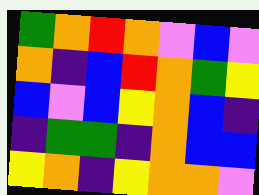[["green", "orange", "red", "orange", "violet", "blue", "violet"], ["orange", "indigo", "blue", "red", "orange", "green", "yellow"], ["blue", "violet", "blue", "yellow", "orange", "blue", "indigo"], ["indigo", "green", "green", "indigo", "orange", "blue", "blue"], ["yellow", "orange", "indigo", "yellow", "orange", "orange", "violet"]]